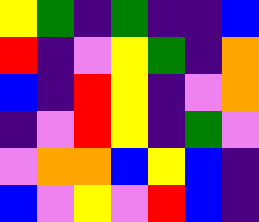[["yellow", "green", "indigo", "green", "indigo", "indigo", "blue"], ["red", "indigo", "violet", "yellow", "green", "indigo", "orange"], ["blue", "indigo", "red", "yellow", "indigo", "violet", "orange"], ["indigo", "violet", "red", "yellow", "indigo", "green", "violet"], ["violet", "orange", "orange", "blue", "yellow", "blue", "indigo"], ["blue", "violet", "yellow", "violet", "red", "blue", "indigo"]]